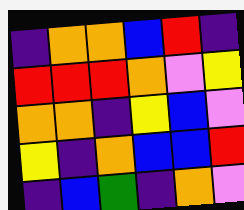[["indigo", "orange", "orange", "blue", "red", "indigo"], ["red", "red", "red", "orange", "violet", "yellow"], ["orange", "orange", "indigo", "yellow", "blue", "violet"], ["yellow", "indigo", "orange", "blue", "blue", "red"], ["indigo", "blue", "green", "indigo", "orange", "violet"]]